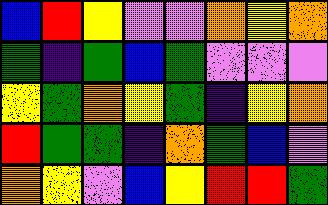[["blue", "red", "yellow", "violet", "violet", "orange", "yellow", "orange"], ["green", "indigo", "green", "blue", "green", "violet", "violet", "violet"], ["yellow", "green", "orange", "yellow", "green", "indigo", "yellow", "orange"], ["red", "green", "green", "indigo", "orange", "green", "blue", "violet"], ["orange", "yellow", "violet", "blue", "yellow", "red", "red", "green"]]